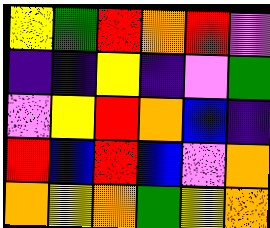[["yellow", "green", "red", "orange", "red", "violet"], ["indigo", "indigo", "yellow", "indigo", "violet", "green"], ["violet", "yellow", "red", "orange", "blue", "indigo"], ["red", "blue", "red", "blue", "violet", "orange"], ["orange", "yellow", "orange", "green", "yellow", "orange"]]